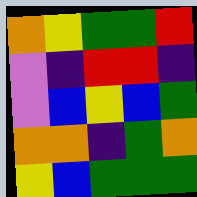[["orange", "yellow", "green", "green", "red"], ["violet", "indigo", "red", "red", "indigo"], ["violet", "blue", "yellow", "blue", "green"], ["orange", "orange", "indigo", "green", "orange"], ["yellow", "blue", "green", "green", "green"]]